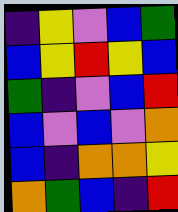[["indigo", "yellow", "violet", "blue", "green"], ["blue", "yellow", "red", "yellow", "blue"], ["green", "indigo", "violet", "blue", "red"], ["blue", "violet", "blue", "violet", "orange"], ["blue", "indigo", "orange", "orange", "yellow"], ["orange", "green", "blue", "indigo", "red"]]